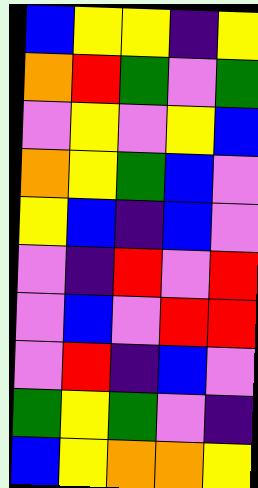[["blue", "yellow", "yellow", "indigo", "yellow"], ["orange", "red", "green", "violet", "green"], ["violet", "yellow", "violet", "yellow", "blue"], ["orange", "yellow", "green", "blue", "violet"], ["yellow", "blue", "indigo", "blue", "violet"], ["violet", "indigo", "red", "violet", "red"], ["violet", "blue", "violet", "red", "red"], ["violet", "red", "indigo", "blue", "violet"], ["green", "yellow", "green", "violet", "indigo"], ["blue", "yellow", "orange", "orange", "yellow"]]